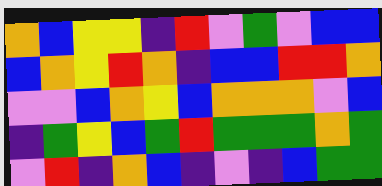[["orange", "blue", "yellow", "yellow", "indigo", "red", "violet", "green", "violet", "blue", "blue"], ["blue", "orange", "yellow", "red", "orange", "indigo", "blue", "blue", "red", "red", "orange"], ["violet", "violet", "blue", "orange", "yellow", "blue", "orange", "orange", "orange", "violet", "blue"], ["indigo", "green", "yellow", "blue", "green", "red", "green", "green", "green", "orange", "green"], ["violet", "red", "indigo", "orange", "blue", "indigo", "violet", "indigo", "blue", "green", "green"]]